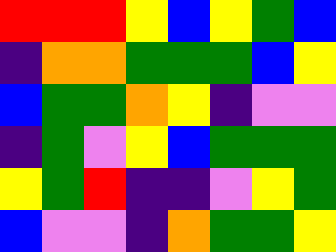[["red", "red", "red", "yellow", "blue", "yellow", "green", "blue"], ["indigo", "orange", "orange", "green", "green", "green", "blue", "yellow"], ["blue", "green", "green", "orange", "yellow", "indigo", "violet", "violet"], ["indigo", "green", "violet", "yellow", "blue", "green", "green", "green"], ["yellow", "green", "red", "indigo", "indigo", "violet", "yellow", "green"], ["blue", "violet", "violet", "indigo", "orange", "green", "green", "yellow"]]